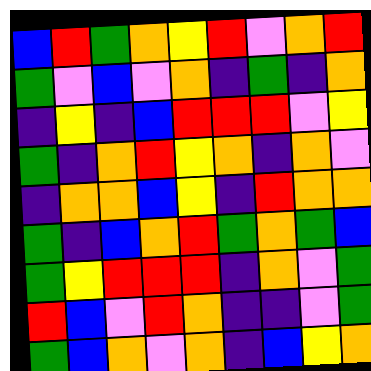[["blue", "red", "green", "orange", "yellow", "red", "violet", "orange", "red"], ["green", "violet", "blue", "violet", "orange", "indigo", "green", "indigo", "orange"], ["indigo", "yellow", "indigo", "blue", "red", "red", "red", "violet", "yellow"], ["green", "indigo", "orange", "red", "yellow", "orange", "indigo", "orange", "violet"], ["indigo", "orange", "orange", "blue", "yellow", "indigo", "red", "orange", "orange"], ["green", "indigo", "blue", "orange", "red", "green", "orange", "green", "blue"], ["green", "yellow", "red", "red", "red", "indigo", "orange", "violet", "green"], ["red", "blue", "violet", "red", "orange", "indigo", "indigo", "violet", "green"], ["green", "blue", "orange", "violet", "orange", "indigo", "blue", "yellow", "orange"]]